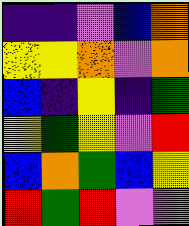[["indigo", "indigo", "violet", "blue", "orange"], ["yellow", "yellow", "orange", "violet", "orange"], ["blue", "indigo", "yellow", "indigo", "green"], ["yellow", "green", "yellow", "violet", "red"], ["blue", "orange", "green", "blue", "yellow"], ["red", "green", "red", "violet", "violet"]]